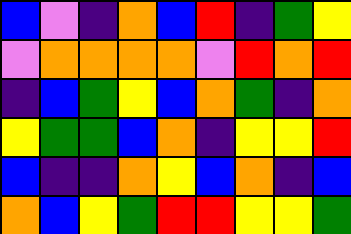[["blue", "violet", "indigo", "orange", "blue", "red", "indigo", "green", "yellow"], ["violet", "orange", "orange", "orange", "orange", "violet", "red", "orange", "red"], ["indigo", "blue", "green", "yellow", "blue", "orange", "green", "indigo", "orange"], ["yellow", "green", "green", "blue", "orange", "indigo", "yellow", "yellow", "red"], ["blue", "indigo", "indigo", "orange", "yellow", "blue", "orange", "indigo", "blue"], ["orange", "blue", "yellow", "green", "red", "red", "yellow", "yellow", "green"]]